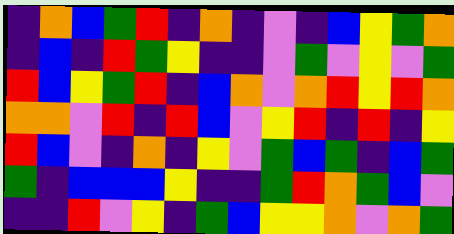[["indigo", "orange", "blue", "green", "red", "indigo", "orange", "indigo", "violet", "indigo", "blue", "yellow", "green", "orange"], ["indigo", "blue", "indigo", "red", "green", "yellow", "indigo", "indigo", "violet", "green", "violet", "yellow", "violet", "green"], ["red", "blue", "yellow", "green", "red", "indigo", "blue", "orange", "violet", "orange", "red", "yellow", "red", "orange"], ["orange", "orange", "violet", "red", "indigo", "red", "blue", "violet", "yellow", "red", "indigo", "red", "indigo", "yellow"], ["red", "blue", "violet", "indigo", "orange", "indigo", "yellow", "violet", "green", "blue", "green", "indigo", "blue", "green"], ["green", "indigo", "blue", "blue", "blue", "yellow", "indigo", "indigo", "green", "red", "orange", "green", "blue", "violet"], ["indigo", "indigo", "red", "violet", "yellow", "indigo", "green", "blue", "yellow", "yellow", "orange", "violet", "orange", "green"]]